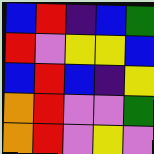[["blue", "red", "indigo", "blue", "green"], ["red", "violet", "yellow", "yellow", "blue"], ["blue", "red", "blue", "indigo", "yellow"], ["orange", "red", "violet", "violet", "green"], ["orange", "red", "violet", "yellow", "violet"]]